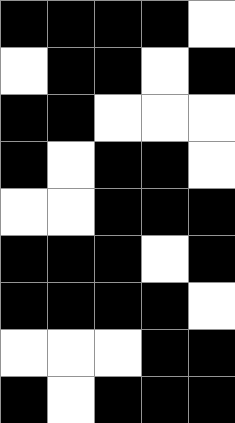[["black", "black", "black", "black", "white"], ["white", "black", "black", "white", "black"], ["black", "black", "white", "white", "white"], ["black", "white", "black", "black", "white"], ["white", "white", "black", "black", "black"], ["black", "black", "black", "white", "black"], ["black", "black", "black", "black", "white"], ["white", "white", "white", "black", "black"], ["black", "white", "black", "black", "black"]]